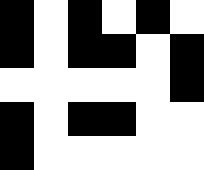[["black", "white", "black", "white", "black", "white"], ["black", "white", "black", "black", "white", "black"], ["white", "white", "white", "white", "white", "black"], ["black", "white", "black", "black", "white", "white"], ["black", "white", "white", "white", "white", "white"]]